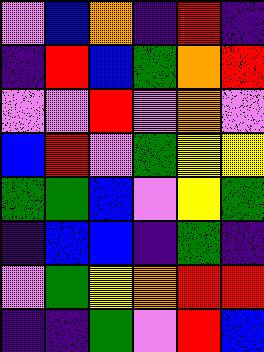[["violet", "blue", "orange", "indigo", "red", "indigo"], ["indigo", "red", "blue", "green", "orange", "red"], ["violet", "violet", "red", "violet", "orange", "violet"], ["blue", "red", "violet", "green", "yellow", "yellow"], ["green", "green", "blue", "violet", "yellow", "green"], ["indigo", "blue", "blue", "indigo", "green", "indigo"], ["violet", "green", "yellow", "orange", "red", "red"], ["indigo", "indigo", "green", "violet", "red", "blue"]]